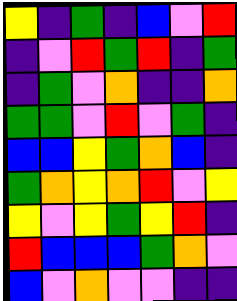[["yellow", "indigo", "green", "indigo", "blue", "violet", "red"], ["indigo", "violet", "red", "green", "red", "indigo", "green"], ["indigo", "green", "violet", "orange", "indigo", "indigo", "orange"], ["green", "green", "violet", "red", "violet", "green", "indigo"], ["blue", "blue", "yellow", "green", "orange", "blue", "indigo"], ["green", "orange", "yellow", "orange", "red", "violet", "yellow"], ["yellow", "violet", "yellow", "green", "yellow", "red", "indigo"], ["red", "blue", "blue", "blue", "green", "orange", "violet"], ["blue", "violet", "orange", "violet", "violet", "indigo", "indigo"]]